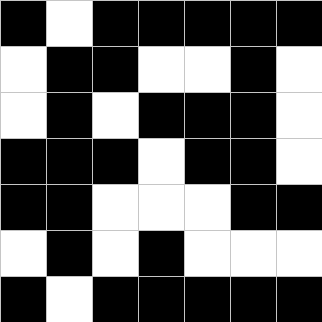[["black", "white", "black", "black", "black", "black", "black"], ["white", "black", "black", "white", "white", "black", "white"], ["white", "black", "white", "black", "black", "black", "white"], ["black", "black", "black", "white", "black", "black", "white"], ["black", "black", "white", "white", "white", "black", "black"], ["white", "black", "white", "black", "white", "white", "white"], ["black", "white", "black", "black", "black", "black", "black"]]